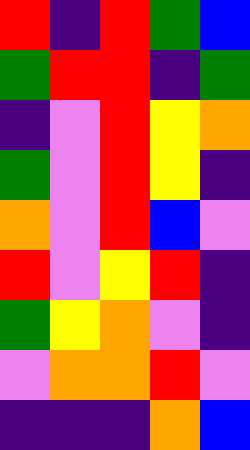[["red", "indigo", "red", "green", "blue"], ["green", "red", "red", "indigo", "green"], ["indigo", "violet", "red", "yellow", "orange"], ["green", "violet", "red", "yellow", "indigo"], ["orange", "violet", "red", "blue", "violet"], ["red", "violet", "yellow", "red", "indigo"], ["green", "yellow", "orange", "violet", "indigo"], ["violet", "orange", "orange", "red", "violet"], ["indigo", "indigo", "indigo", "orange", "blue"]]